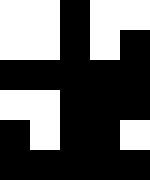[["white", "white", "black", "white", "white"], ["white", "white", "black", "white", "black"], ["black", "black", "black", "black", "black"], ["white", "white", "black", "black", "black"], ["black", "white", "black", "black", "white"], ["black", "black", "black", "black", "black"]]